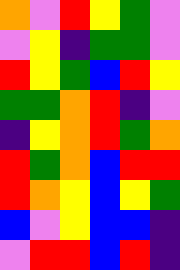[["orange", "violet", "red", "yellow", "green", "violet"], ["violet", "yellow", "indigo", "green", "green", "violet"], ["red", "yellow", "green", "blue", "red", "yellow"], ["green", "green", "orange", "red", "indigo", "violet"], ["indigo", "yellow", "orange", "red", "green", "orange"], ["red", "green", "orange", "blue", "red", "red"], ["red", "orange", "yellow", "blue", "yellow", "green"], ["blue", "violet", "yellow", "blue", "blue", "indigo"], ["violet", "red", "red", "blue", "red", "indigo"]]